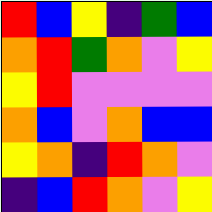[["red", "blue", "yellow", "indigo", "green", "blue"], ["orange", "red", "green", "orange", "violet", "yellow"], ["yellow", "red", "violet", "violet", "violet", "violet"], ["orange", "blue", "violet", "orange", "blue", "blue"], ["yellow", "orange", "indigo", "red", "orange", "violet"], ["indigo", "blue", "red", "orange", "violet", "yellow"]]